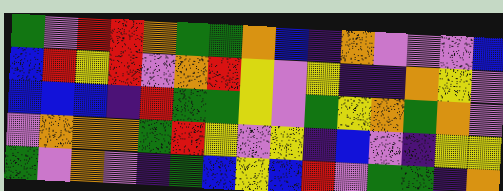[["green", "violet", "red", "red", "orange", "green", "green", "orange", "blue", "indigo", "orange", "violet", "violet", "violet", "blue"], ["blue", "red", "yellow", "red", "violet", "orange", "red", "yellow", "violet", "yellow", "indigo", "indigo", "orange", "yellow", "violet"], ["blue", "blue", "blue", "indigo", "red", "green", "green", "yellow", "violet", "green", "yellow", "orange", "green", "orange", "violet"], ["violet", "orange", "orange", "orange", "green", "red", "yellow", "violet", "yellow", "indigo", "blue", "violet", "indigo", "yellow", "yellow"], ["green", "violet", "orange", "violet", "indigo", "green", "blue", "yellow", "blue", "red", "violet", "green", "green", "indigo", "orange"]]